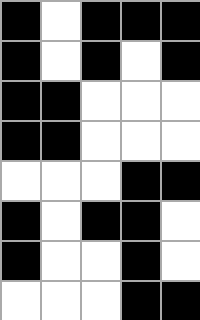[["black", "white", "black", "black", "black"], ["black", "white", "black", "white", "black"], ["black", "black", "white", "white", "white"], ["black", "black", "white", "white", "white"], ["white", "white", "white", "black", "black"], ["black", "white", "black", "black", "white"], ["black", "white", "white", "black", "white"], ["white", "white", "white", "black", "black"]]